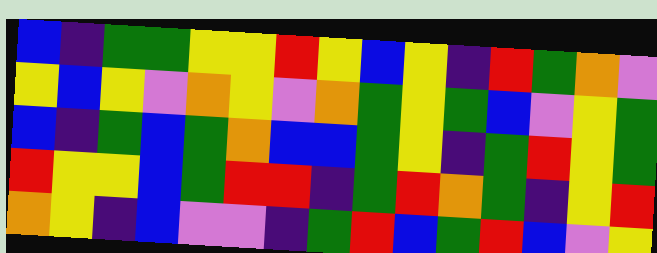[["blue", "indigo", "green", "green", "yellow", "yellow", "red", "yellow", "blue", "yellow", "indigo", "red", "green", "orange", "violet"], ["yellow", "blue", "yellow", "violet", "orange", "yellow", "violet", "orange", "green", "yellow", "green", "blue", "violet", "yellow", "green"], ["blue", "indigo", "green", "blue", "green", "orange", "blue", "blue", "green", "yellow", "indigo", "green", "red", "yellow", "green"], ["red", "yellow", "yellow", "blue", "green", "red", "red", "indigo", "green", "red", "orange", "green", "indigo", "yellow", "red"], ["orange", "yellow", "indigo", "blue", "violet", "violet", "indigo", "green", "red", "blue", "green", "red", "blue", "violet", "yellow"]]